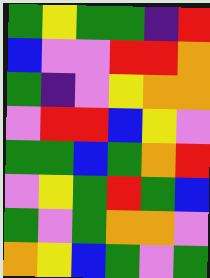[["green", "yellow", "green", "green", "indigo", "red"], ["blue", "violet", "violet", "red", "red", "orange"], ["green", "indigo", "violet", "yellow", "orange", "orange"], ["violet", "red", "red", "blue", "yellow", "violet"], ["green", "green", "blue", "green", "orange", "red"], ["violet", "yellow", "green", "red", "green", "blue"], ["green", "violet", "green", "orange", "orange", "violet"], ["orange", "yellow", "blue", "green", "violet", "green"]]